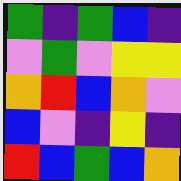[["green", "indigo", "green", "blue", "indigo"], ["violet", "green", "violet", "yellow", "yellow"], ["orange", "red", "blue", "orange", "violet"], ["blue", "violet", "indigo", "yellow", "indigo"], ["red", "blue", "green", "blue", "orange"]]